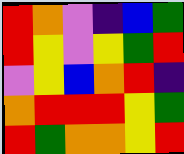[["red", "orange", "violet", "indigo", "blue", "green"], ["red", "yellow", "violet", "yellow", "green", "red"], ["violet", "yellow", "blue", "orange", "red", "indigo"], ["orange", "red", "red", "red", "yellow", "green"], ["red", "green", "orange", "orange", "yellow", "red"]]